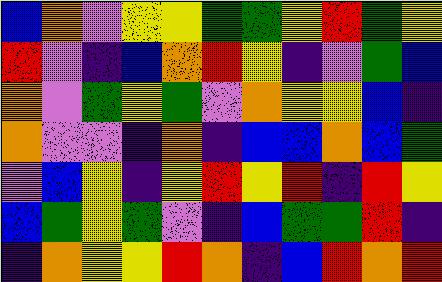[["blue", "orange", "violet", "yellow", "yellow", "green", "green", "yellow", "red", "green", "yellow"], ["red", "violet", "indigo", "blue", "orange", "red", "yellow", "indigo", "violet", "green", "blue"], ["orange", "violet", "green", "yellow", "green", "violet", "orange", "yellow", "yellow", "blue", "indigo"], ["orange", "violet", "violet", "indigo", "orange", "indigo", "blue", "blue", "orange", "blue", "green"], ["violet", "blue", "yellow", "indigo", "yellow", "red", "yellow", "red", "indigo", "red", "yellow"], ["blue", "green", "yellow", "green", "violet", "indigo", "blue", "green", "green", "red", "indigo"], ["indigo", "orange", "yellow", "yellow", "red", "orange", "indigo", "blue", "red", "orange", "red"]]